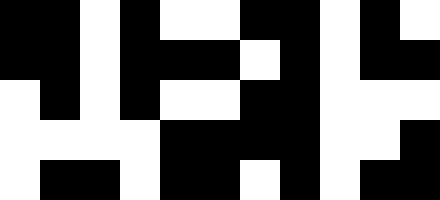[["black", "black", "white", "black", "white", "white", "black", "black", "white", "black", "white"], ["black", "black", "white", "black", "black", "black", "white", "black", "white", "black", "black"], ["white", "black", "white", "black", "white", "white", "black", "black", "white", "white", "white"], ["white", "white", "white", "white", "black", "black", "black", "black", "white", "white", "black"], ["white", "black", "black", "white", "black", "black", "white", "black", "white", "black", "black"]]